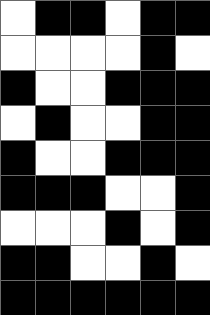[["white", "black", "black", "white", "black", "black"], ["white", "white", "white", "white", "black", "white"], ["black", "white", "white", "black", "black", "black"], ["white", "black", "white", "white", "black", "black"], ["black", "white", "white", "black", "black", "black"], ["black", "black", "black", "white", "white", "black"], ["white", "white", "white", "black", "white", "black"], ["black", "black", "white", "white", "black", "white"], ["black", "black", "black", "black", "black", "black"]]